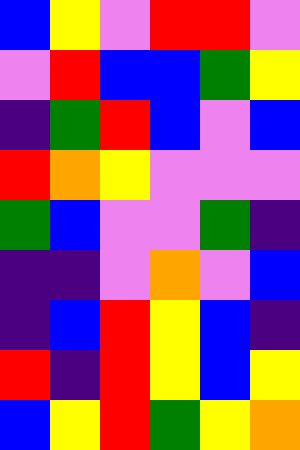[["blue", "yellow", "violet", "red", "red", "violet"], ["violet", "red", "blue", "blue", "green", "yellow"], ["indigo", "green", "red", "blue", "violet", "blue"], ["red", "orange", "yellow", "violet", "violet", "violet"], ["green", "blue", "violet", "violet", "green", "indigo"], ["indigo", "indigo", "violet", "orange", "violet", "blue"], ["indigo", "blue", "red", "yellow", "blue", "indigo"], ["red", "indigo", "red", "yellow", "blue", "yellow"], ["blue", "yellow", "red", "green", "yellow", "orange"]]